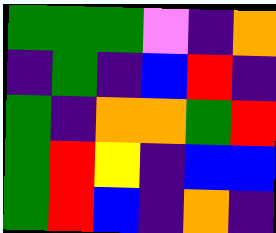[["green", "green", "green", "violet", "indigo", "orange"], ["indigo", "green", "indigo", "blue", "red", "indigo"], ["green", "indigo", "orange", "orange", "green", "red"], ["green", "red", "yellow", "indigo", "blue", "blue"], ["green", "red", "blue", "indigo", "orange", "indigo"]]